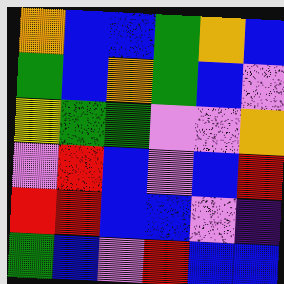[["orange", "blue", "blue", "green", "orange", "blue"], ["green", "blue", "orange", "green", "blue", "violet"], ["yellow", "green", "green", "violet", "violet", "orange"], ["violet", "red", "blue", "violet", "blue", "red"], ["red", "red", "blue", "blue", "violet", "indigo"], ["green", "blue", "violet", "red", "blue", "blue"]]